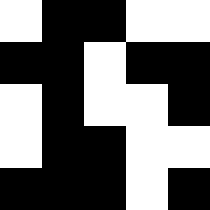[["white", "black", "black", "white", "white"], ["black", "black", "white", "black", "black"], ["white", "black", "white", "white", "black"], ["white", "black", "black", "white", "white"], ["black", "black", "black", "white", "black"]]